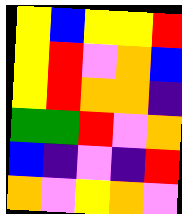[["yellow", "blue", "yellow", "yellow", "red"], ["yellow", "red", "violet", "orange", "blue"], ["yellow", "red", "orange", "orange", "indigo"], ["green", "green", "red", "violet", "orange"], ["blue", "indigo", "violet", "indigo", "red"], ["orange", "violet", "yellow", "orange", "violet"]]